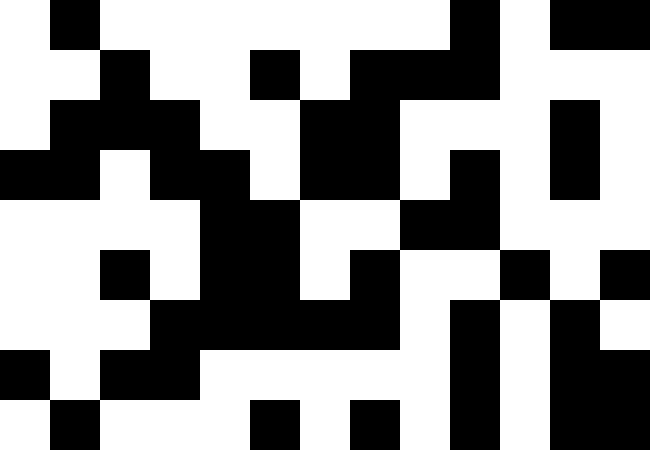[["white", "black", "white", "white", "white", "white", "white", "white", "white", "black", "white", "black", "black"], ["white", "white", "black", "white", "white", "black", "white", "black", "black", "black", "white", "white", "white"], ["white", "black", "black", "black", "white", "white", "black", "black", "white", "white", "white", "black", "white"], ["black", "black", "white", "black", "black", "white", "black", "black", "white", "black", "white", "black", "white"], ["white", "white", "white", "white", "black", "black", "white", "white", "black", "black", "white", "white", "white"], ["white", "white", "black", "white", "black", "black", "white", "black", "white", "white", "black", "white", "black"], ["white", "white", "white", "black", "black", "black", "black", "black", "white", "black", "white", "black", "white"], ["black", "white", "black", "black", "white", "white", "white", "white", "white", "black", "white", "black", "black"], ["white", "black", "white", "white", "white", "black", "white", "black", "white", "black", "white", "black", "black"]]